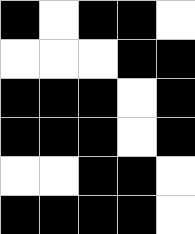[["black", "white", "black", "black", "white"], ["white", "white", "white", "black", "black"], ["black", "black", "black", "white", "black"], ["black", "black", "black", "white", "black"], ["white", "white", "black", "black", "white"], ["black", "black", "black", "black", "white"]]